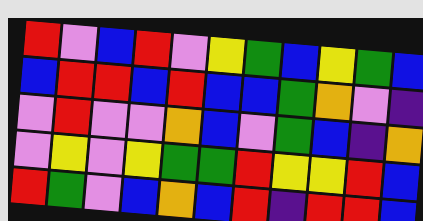[["red", "violet", "blue", "red", "violet", "yellow", "green", "blue", "yellow", "green", "blue"], ["blue", "red", "red", "blue", "red", "blue", "blue", "green", "orange", "violet", "indigo"], ["violet", "red", "violet", "violet", "orange", "blue", "violet", "green", "blue", "indigo", "orange"], ["violet", "yellow", "violet", "yellow", "green", "green", "red", "yellow", "yellow", "red", "blue"], ["red", "green", "violet", "blue", "orange", "blue", "red", "indigo", "red", "red", "blue"]]